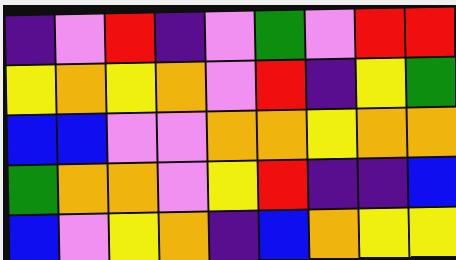[["indigo", "violet", "red", "indigo", "violet", "green", "violet", "red", "red"], ["yellow", "orange", "yellow", "orange", "violet", "red", "indigo", "yellow", "green"], ["blue", "blue", "violet", "violet", "orange", "orange", "yellow", "orange", "orange"], ["green", "orange", "orange", "violet", "yellow", "red", "indigo", "indigo", "blue"], ["blue", "violet", "yellow", "orange", "indigo", "blue", "orange", "yellow", "yellow"]]